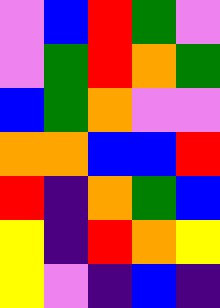[["violet", "blue", "red", "green", "violet"], ["violet", "green", "red", "orange", "green"], ["blue", "green", "orange", "violet", "violet"], ["orange", "orange", "blue", "blue", "red"], ["red", "indigo", "orange", "green", "blue"], ["yellow", "indigo", "red", "orange", "yellow"], ["yellow", "violet", "indigo", "blue", "indigo"]]